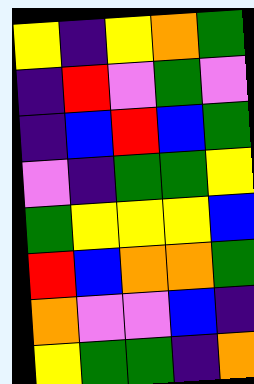[["yellow", "indigo", "yellow", "orange", "green"], ["indigo", "red", "violet", "green", "violet"], ["indigo", "blue", "red", "blue", "green"], ["violet", "indigo", "green", "green", "yellow"], ["green", "yellow", "yellow", "yellow", "blue"], ["red", "blue", "orange", "orange", "green"], ["orange", "violet", "violet", "blue", "indigo"], ["yellow", "green", "green", "indigo", "orange"]]